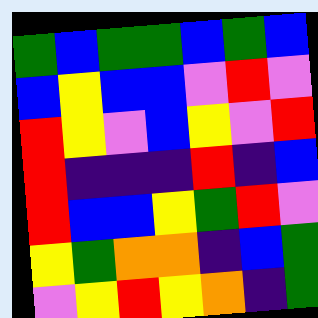[["green", "blue", "green", "green", "blue", "green", "blue"], ["blue", "yellow", "blue", "blue", "violet", "red", "violet"], ["red", "yellow", "violet", "blue", "yellow", "violet", "red"], ["red", "indigo", "indigo", "indigo", "red", "indigo", "blue"], ["red", "blue", "blue", "yellow", "green", "red", "violet"], ["yellow", "green", "orange", "orange", "indigo", "blue", "green"], ["violet", "yellow", "red", "yellow", "orange", "indigo", "green"]]